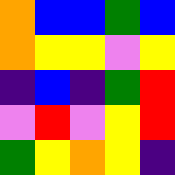[["orange", "blue", "blue", "green", "blue"], ["orange", "yellow", "yellow", "violet", "yellow"], ["indigo", "blue", "indigo", "green", "red"], ["violet", "red", "violet", "yellow", "red"], ["green", "yellow", "orange", "yellow", "indigo"]]